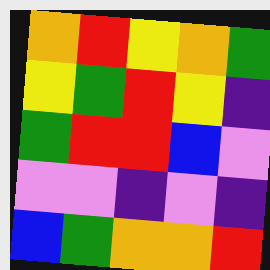[["orange", "red", "yellow", "orange", "green"], ["yellow", "green", "red", "yellow", "indigo"], ["green", "red", "red", "blue", "violet"], ["violet", "violet", "indigo", "violet", "indigo"], ["blue", "green", "orange", "orange", "red"]]